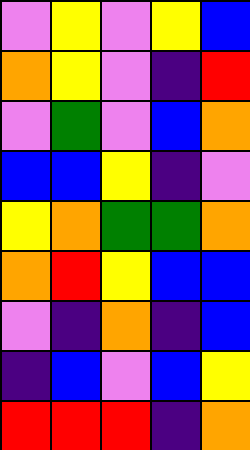[["violet", "yellow", "violet", "yellow", "blue"], ["orange", "yellow", "violet", "indigo", "red"], ["violet", "green", "violet", "blue", "orange"], ["blue", "blue", "yellow", "indigo", "violet"], ["yellow", "orange", "green", "green", "orange"], ["orange", "red", "yellow", "blue", "blue"], ["violet", "indigo", "orange", "indigo", "blue"], ["indigo", "blue", "violet", "blue", "yellow"], ["red", "red", "red", "indigo", "orange"]]